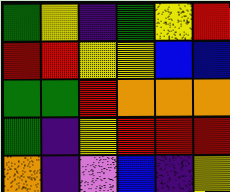[["green", "yellow", "indigo", "green", "yellow", "red"], ["red", "red", "yellow", "yellow", "blue", "blue"], ["green", "green", "red", "orange", "orange", "orange"], ["green", "indigo", "yellow", "red", "red", "red"], ["orange", "indigo", "violet", "blue", "indigo", "yellow"]]